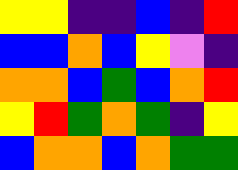[["yellow", "yellow", "indigo", "indigo", "blue", "indigo", "red"], ["blue", "blue", "orange", "blue", "yellow", "violet", "indigo"], ["orange", "orange", "blue", "green", "blue", "orange", "red"], ["yellow", "red", "green", "orange", "green", "indigo", "yellow"], ["blue", "orange", "orange", "blue", "orange", "green", "green"]]